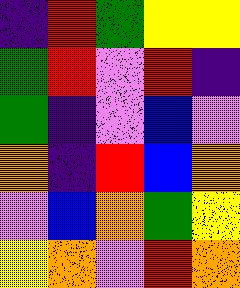[["indigo", "red", "green", "yellow", "yellow"], ["green", "red", "violet", "red", "indigo"], ["green", "indigo", "violet", "blue", "violet"], ["orange", "indigo", "red", "blue", "orange"], ["violet", "blue", "orange", "green", "yellow"], ["yellow", "orange", "violet", "red", "orange"]]